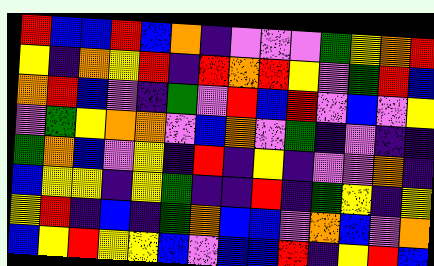[["red", "blue", "blue", "red", "blue", "orange", "indigo", "violet", "violet", "violet", "green", "yellow", "orange", "red"], ["yellow", "indigo", "orange", "yellow", "red", "indigo", "red", "orange", "red", "yellow", "violet", "green", "red", "blue"], ["orange", "red", "blue", "violet", "indigo", "green", "violet", "red", "blue", "red", "violet", "blue", "violet", "yellow"], ["violet", "green", "yellow", "orange", "orange", "violet", "blue", "orange", "violet", "green", "indigo", "violet", "indigo", "indigo"], ["green", "orange", "blue", "violet", "yellow", "indigo", "red", "indigo", "yellow", "indigo", "violet", "violet", "orange", "indigo"], ["blue", "yellow", "yellow", "indigo", "yellow", "green", "indigo", "indigo", "red", "indigo", "green", "yellow", "indigo", "yellow"], ["yellow", "red", "indigo", "blue", "indigo", "green", "orange", "blue", "blue", "violet", "orange", "blue", "violet", "orange"], ["blue", "yellow", "red", "yellow", "yellow", "blue", "violet", "blue", "blue", "red", "indigo", "yellow", "red", "blue"]]